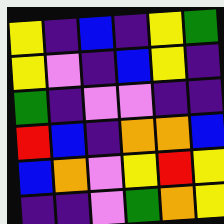[["yellow", "indigo", "blue", "indigo", "yellow", "green"], ["yellow", "violet", "indigo", "blue", "yellow", "indigo"], ["green", "indigo", "violet", "violet", "indigo", "indigo"], ["red", "blue", "indigo", "orange", "orange", "blue"], ["blue", "orange", "violet", "yellow", "red", "yellow"], ["indigo", "indigo", "violet", "green", "orange", "yellow"]]